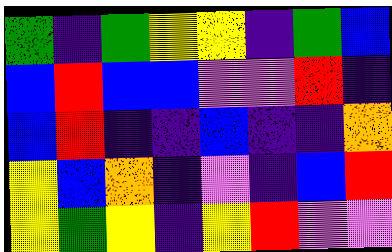[["green", "indigo", "green", "yellow", "yellow", "indigo", "green", "blue"], ["blue", "red", "blue", "blue", "violet", "violet", "red", "indigo"], ["blue", "red", "indigo", "indigo", "blue", "indigo", "indigo", "orange"], ["yellow", "blue", "orange", "indigo", "violet", "indigo", "blue", "red"], ["yellow", "green", "yellow", "indigo", "yellow", "red", "violet", "violet"]]